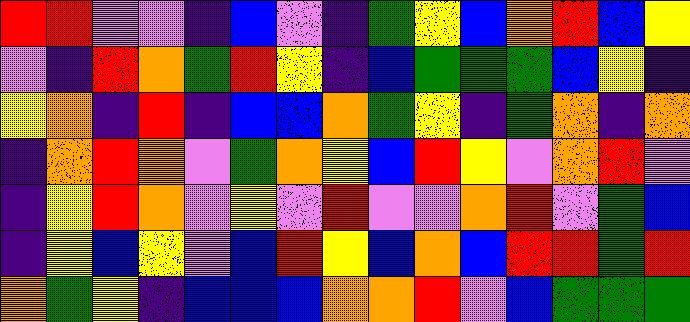[["red", "red", "violet", "violet", "indigo", "blue", "violet", "indigo", "green", "yellow", "blue", "orange", "red", "blue", "yellow"], ["violet", "indigo", "red", "orange", "green", "red", "yellow", "indigo", "blue", "green", "green", "green", "blue", "yellow", "indigo"], ["yellow", "orange", "indigo", "red", "indigo", "blue", "blue", "orange", "green", "yellow", "indigo", "green", "orange", "indigo", "orange"], ["indigo", "orange", "red", "orange", "violet", "green", "orange", "yellow", "blue", "red", "yellow", "violet", "orange", "red", "violet"], ["indigo", "yellow", "red", "orange", "violet", "yellow", "violet", "red", "violet", "violet", "orange", "red", "violet", "green", "blue"], ["indigo", "yellow", "blue", "yellow", "violet", "blue", "red", "yellow", "blue", "orange", "blue", "red", "red", "green", "red"], ["orange", "green", "yellow", "indigo", "blue", "blue", "blue", "orange", "orange", "red", "violet", "blue", "green", "green", "green"]]